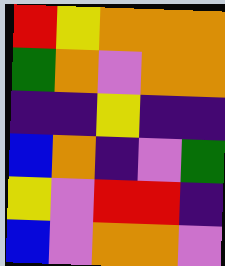[["red", "yellow", "orange", "orange", "orange"], ["green", "orange", "violet", "orange", "orange"], ["indigo", "indigo", "yellow", "indigo", "indigo"], ["blue", "orange", "indigo", "violet", "green"], ["yellow", "violet", "red", "red", "indigo"], ["blue", "violet", "orange", "orange", "violet"]]